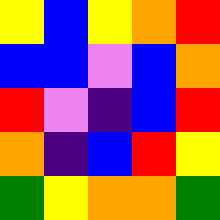[["yellow", "blue", "yellow", "orange", "red"], ["blue", "blue", "violet", "blue", "orange"], ["red", "violet", "indigo", "blue", "red"], ["orange", "indigo", "blue", "red", "yellow"], ["green", "yellow", "orange", "orange", "green"]]